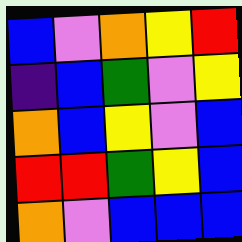[["blue", "violet", "orange", "yellow", "red"], ["indigo", "blue", "green", "violet", "yellow"], ["orange", "blue", "yellow", "violet", "blue"], ["red", "red", "green", "yellow", "blue"], ["orange", "violet", "blue", "blue", "blue"]]